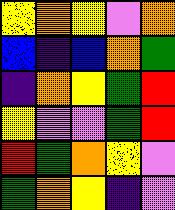[["yellow", "orange", "yellow", "violet", "orange"], ["blue", "indigo", "blue", "orange", "green"], ["indigo", "orange", "yellow", "green", "red"], ["yellow", "violet", "violet", "green", "red"], ["red", "green", "orange", "yellow", "violet"], ["green", "orange", "yellow", "indigo", "violet"]]